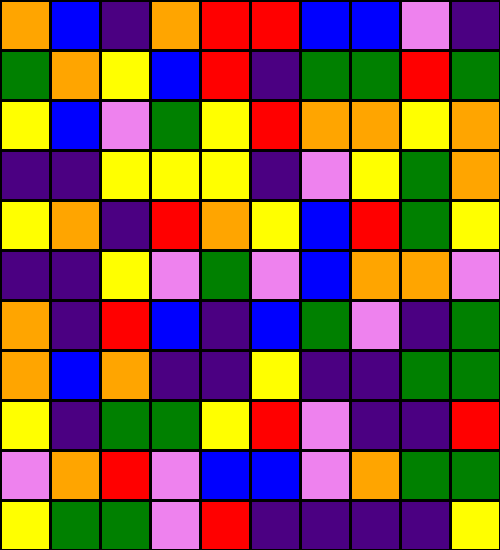[["orange", "blue", "indigo", "orange", "red", "red", "blue", "blue", "violet", "indigo"], ["green", "orange", "yellow", "blue", "red", "indigo", "green", "green", "red", "green"], ["yellow", "blue", "violet", "green", "yellow", "red", "orange", "orange", "yellow", "orange"], ["indigo", "indigo", "yellow", "yellow", "yellow", "indigo", "violet", "yellow", "green", "orange"], ["yellow", "orange", "indigo", "red", "orange", "yellow", "blue", "red", "green", "yellow"], ["indigo", "indigo", "yellow", "violet", "green", "violet", "blue", "orange", "orange", "violet"], ["orange", "indigo", "red", "blue", "indigo", "blue", "green", "violet", "indigo", "green"], ["orange", "blue", "orange", "indigo", "indigo", "yellow", "indigo", "indigo", "green", "green"], ["yellow", "indigo", "green", "green", "yellow", "red", "violet", "indigo", "indigo", "red"], ["violet", "orange", "red", "violet", "blue", "blue", "violet", "orange", "green", "green"], ["yellow", "green", "green", "violet", "red", "indigo", "indigo", "indigo", "indigo", "yellow"]]